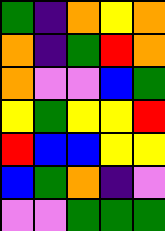[["green", "indigo", "orange", "yellow", "orange"], ["orange", "indigo", "green", "red", "orange"], ["orange", "violet", "violet", "blue", "green"], ["yellow", "green", "yellow", "yellow", "red"], ["red", "blue", "blue", "yellow", "yellow"], ["blue", "green", "orange", "indigo", "violet"], ["violet", "violet", "green", "green", "green"]]